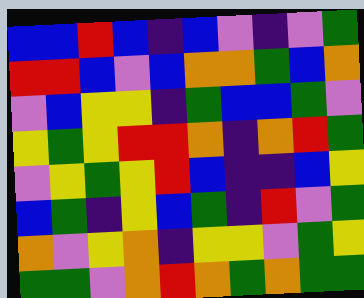[["blue", "blue", "red", "blue", "indigo", "blue", "violet", "indigo", "violet", "green"], ["red", "red", "blue", "violet", "blue", "orange", "orange", "green", "blue", "orange"], ["violet", "blue", "yellow", "yellow", "indigo", "green", "blue", "blue", "green", "violet"], ["yellow", "green", "yellow", "red", "red", "orange", "indigo", "orange", "red", "green"], ["violet", "yellow", "green", "yellow", "red", "blue", "indigo", "indigo", "blue", "yellow"], ["blue", "green", "indigo", "yellow", "blue", "green", "indigo", "red", "violet", "green"], ["orange", "violet", "yellow", "orange", "indigo", "yellow", "yellow", "violet", "green", "yellow"], ["green", "green", "violet", "orange", "red", "orange", "green", "orange", "green", "green"]]